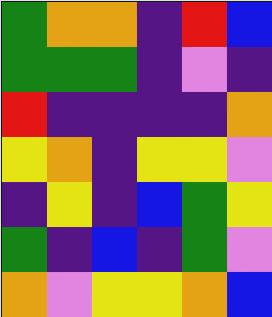[["green", "orange", "orange", "indigo", "red", "blue"], ["green", "green", "green", "indigo", "violet", "indigo"], ["red", "indigo", "indigo", "indigo", "indigo", "orange"], ["yellow", "orange", "indigo", "yellow", "yellow", "violet"], ["indigo", "yellow", "indigo", "blue", "green", "yellow"], ["green", "indigo", "blue", "indigo", "green", "violet"], ["orange", "violet", "yellow", "yellow", "orange", "blue"]]